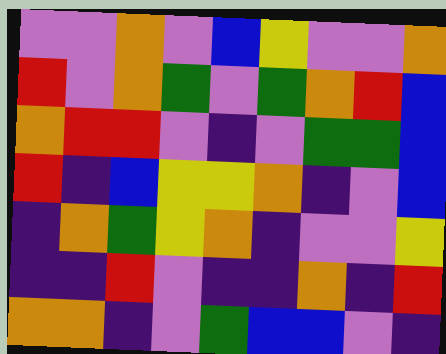[["violet", "violet", "orange", "violet", "blue", "yellow", "violet", "violet", "orange"], ["red", "violet", "orange", "green", "violet", "green", "orange", "red", "blue"], ["orange", "red", "red", "violet", "indigo", "violet", "green", "green", "blue"], ["red", "indigo", "blue", "yellow", "yellow", "orange", "indigo", "violet", "blue"], ["indigo", "orange", "green", "yellow", "orange", "indigo", "violet", "violet", "yellow"], ["indigo", "indigo", "red", "violet", "indigo", "indigo", "orange", "indigo", "red"], ["orange", "orange", "indigo", "violet", "green", "blue", "blue", "violet", "indigo"]]